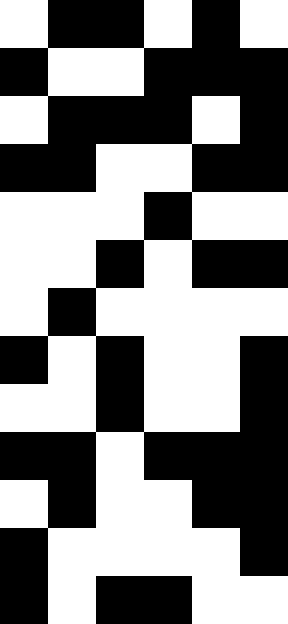[["white", "black", "black", "white", "black", "white"], ["black", "white", "white", "black", "black", "black"], ["white", "black", "black", "black", "white", "black"], ["black", "black", "white", "white", "black", "black"], ["white", "white", "white", "black", "white", "white"], ["white", "white", "black", "white", "black", "black"], ["white", "black", "white", "white", "white", "white"], ["black", "white", "black", "white", "white", "black"], ["white", "white", "black", "white", "white", "black"], ["black", "black", "white", "black", "black", "black"], ["white", "black", "white", "white", "black", "black"], ["black", "white", "white", "white", "white", "black"], ["black", "white", "black", "black", "white", "white"]]